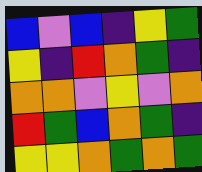[["blue", "violet", "blue", "indigo", "yellow", "green"], ["yellow", "indigo", "red", "orange", "green", "indigo"], ["orange", "orange", "violet", "yellow", "violet", "orange"], ["red", "green", "blue", "orange", "green", "indigo"], ["yellow", "yellow", "orange", "green", "orange", "green"]]